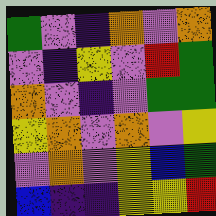[["green", "violet", "indigo", "orange", "violet", "orange"], ["violet", "indigo", "yellow", "violet", "red", "green"], ["orange", "violet", "indigo", "violet", "green", "green"], ["yellow", "orange", "violet", "orange", "violet", "yellow"], ["violet", "orange", "violet", "yellow", "blue", "green"], ["blue", "indigo", "indigo", "yellow", "yellow", "red"]]